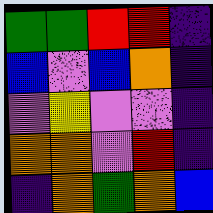[["green", "green", "red", "red", "indigo"], ["blue", "violet", "blue", "orange", "indigo"], ["violet", "yellow", "violet", "violet", "indigo"], ["orange", "orange", "violet", "red", "indigo"], ["indigo", "orange", "green", "orange", "blue"]]